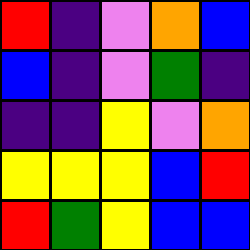[["red", "indigo", "violet", "orange", "blue"], ["blue", "indigo", "violet", "green", "indigo"], ["indigo", "indigo", "yellow", "violet", "orange"], ["yellow", "yellow", "yellow", "blue", "red"], ["red", "green", "yellow", "blue", "blue"]]